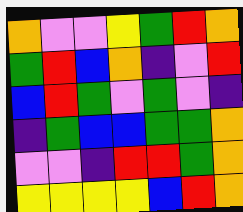[["orange", "violet", "violet", "yellow", "green", "red", "orange"], ["green", "red", "blue", "orange", "indigo", "violet", "red"], ["blue", "red", "green", "violet", "green", "violet", "indigo"], ["indigo", "green", "blue", "blue", "green", "green", "orange"], ["violet", "violet", "indigo", "red", "red", "green", "orange"], ["yellow", "yellow", "yellow", "yellow", "blue", "red", "orange"]]